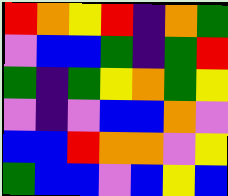[["red", "orange", "yellow", "red", "indigo", "orange", "green"], ["violet", "blue", "blue", "green", "indigo", "green", "red"], ["green", "indigo", "green", "yellow", "orange", "green", "yellow"], ["violet", "indigo", "violet", "blue", "blue", "orange", "violet"], ["blue", "blue", "red", "orange", "orange", "violet", "yellow"], ["green", "blue", "blue", "violet", "blue", "yellow", "blue"]]